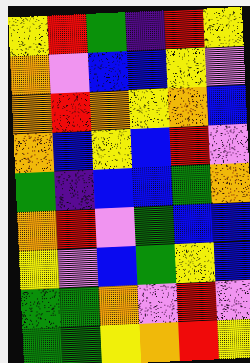[["yellow", "red", "green", "indigo", "red", "yellow"], ["orange", "violet", "blue", "blue", "yellow", "violet"], ["orange", "red", "orange", "yellow", "orange", "blue"], ["orange", "blue", "yellow", "blue", "red", "violet"], ["green", "indigo", "blue", "blue", "green", "orange"], ["orange", "red", "violet", "green", "blue", "blue"], ["yellow", "violet", "blue", "green", "yellow", "blue"], ["green", "green", "orange", "violet", "red", "violet"], ["green", "green", "yellow", "orange", "red", "yellow"]]